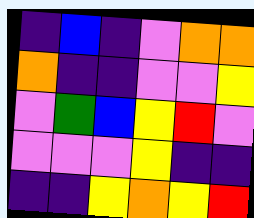[["indigo", "blue", "indigo", "violet", "orange", "orange"], ["orange", "indigo", "indigo", "violet", "violet", "yellow"], ["violet", "green", "blue", "yellow", "red", "violet"], ["violet", "violet", "violet", "yellow", "indigo", "indigo"], ["indigo", "indigo", "yellow", "orange", "yellow", "red"]]